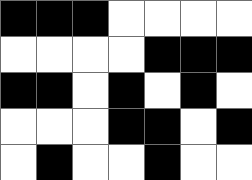[["black", "black", "black", "white", "white", "white", "white"], ["white", "white", "white", "white", "black", "black", "black"], ["black", "black", "white", "black", "white", "black", "white"], ["white", "white", "white", "black", "black", "white", "black"], ["white", "black", "white", "white", "black", "white", "white"]]